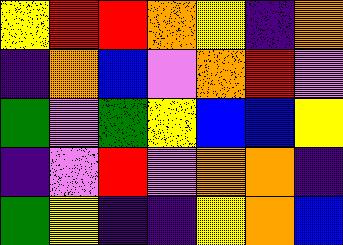[["yellow", "red", "red", "orange", "yellow", "indigo", "orange"], ["indigo", "orange", "blue", "violet", "orange", "red", "violet"], ["green", "violet", "green", "yellow", "blue", "blue", "yellow"], ["indigo", "violet", "red", "violet", "orange", "orange", "indigo"], ["green", "yellow", "indigo", "indigo", "yellow", "orange", "blue"]]